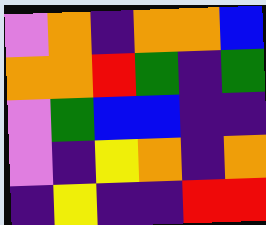[["violet", "orange", "indigo", "orange", "orange", "blue"], ["orange", "orange", "red", "green", "indigo", "green"], ["violet", "green", "blue", "blue", "indigo", "indigo"], ["violet", "indigo", "yellow", "orange", "indigo", "orange"], ["indigo", "yellow", "indigo", "indigo", "red", "red"]]